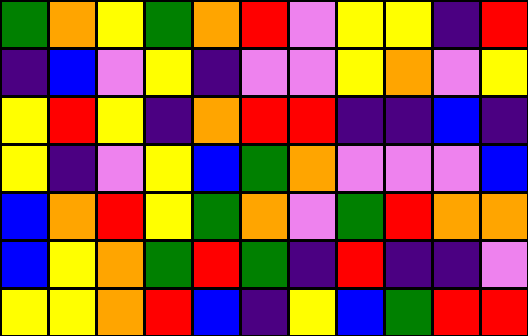[["green", "orange", "yellow", "green", "orange", "red", "violet", "yellow", "yellow", "indigo", "red"], ["indigo", "blue", "violet", "yellow", "indigo", "violet", "violet", "yellow", "orange", "violet", "yellow"], ["yellow", "red", "yellow", "indigo", "orange", "red", "red", "indigo", "indigo", "blue", "indigo"], ["yellow", "indigo", "violet", "yellow", "blue", "green", "orange", "violet", "violet", "violet", "blue"], ["blue", "orange", "red", "yellow", "green", "orange", "violet", "green", "red", "orange", "orange"], ["blue", "yellow", "orange", "green", "red", "green", "indigo", "red", "indigo", "indigo", "violet"], ["yellow", "yellow", "orange", "red", "blue", "indigo", "yellow", "blue", "green", "red", "red"]]